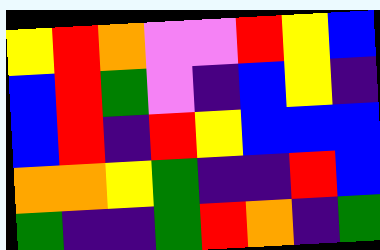[["yellow", "red", "orange", "violet", "violet", "red", "yellow", "blue"], ["blue", "red", "green", "violet", "indigo", "blue", "yellow", "indigo"], ["blue", "red", "indigo", "red", "yellow", "blue", "blue", "blue"], ["orange", "orange", "yellow", "green", "indigo", "indigo", "red", "blue"], ["green", "indigo", "indigo", "green", "red", "orange", "indigo", "green"]]